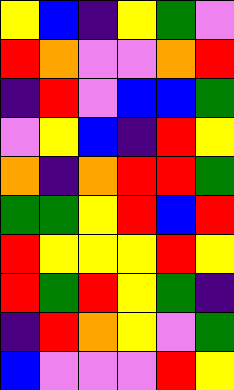[["yellow", "blue", "indigo", "yellow", "green", "violet"], ["red", "orange", "violet", "violet", "orange", "red"], ["indigo", "red", "violet", "blue", "blue", "green"], ["violet", "yellow", "blue", "indigo", "red", "yellow"], ["orange", "indigo", "orange", "red", "red", "green"], ["green", "green", "yellow", "red", "blue", "red"], ["red", "yellow", "yellow", "yellow", "red", "yellow"], ["red", "green", "red", "yellow", "green", "indigo"], ["indigo", "red", "orange", "yellow", "violet", "green"], ["blue", "violet", "violet", "violet", "red", "yellow"]]